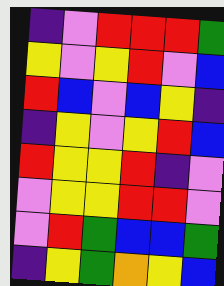[["indigo", "violet", "red", "red", "red", "green"], ["yellow", "violet", "yellow", "red", "violet", "blue"], ["red", "blue", "violet", "blue", "yellow", "indigo"], ["indigo", "yellow", "violet", "yellow", "red", "blue"], ["red", "yellow", "yellow", "red", "indigo", "violet"], ["violet", "yellow", "yellow", "red", "red", "violet"], ["violet", "red", "green", "blue", "blue", "green"], ["indigo", "yellow", "green", "orange", "yellow", "blue"]]